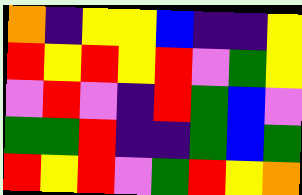[["orange", "indigo", "yellow", "yellow", "blue", "indigo", "indigo", "yellow"], ["red", "yellow", "red", "yellow", "red", "violet", "green", "yellow"], ["violet", "red", "violet", "indigo", "red", "green", "blue", "violet"], ["green", "green", "red", "indigo", "indigo", "green", "blue", "green"], ["red", "yellow", "red", "violet", "green", "red", "yellow", "orange"]]